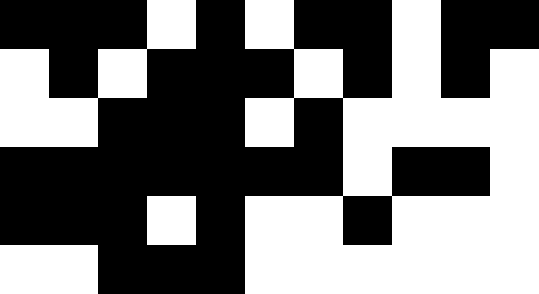[["black", "black", "black", "white", "black", "white", "black", "black", "white", "black", "black"], ["white", "black", "white", "black", "black", "black", "white", "black", "white", "black", "white"], ["white", "white", "black", "black", "black", "white", "black", "white", "white", "white", "white"], ["black", "black", "black", "black", "black", "black", "black", "white", "black", "black", "white"], ["black", "black", "black", "white", "black", "white", "white", "black", "white", "white", "white"], ["white", "white", "black", "black", "black", "white", "white", "white", "white", "white", "white"]]